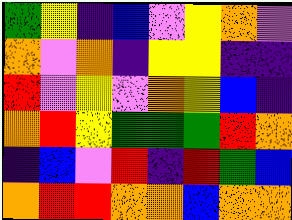[["green", "yellow", "indigo", "blue", "violet", "yellow", "orange", "violet"], ["orange", "violet", "orange", "indigo", "yellow", "yellow", "indigo", "indigo"], ["red", "violet", "yellow", "violet", "orange", "yellow", "blue", "indigo"], ["orange", "red", "yellow", "green", "green", "green", "red", "orange"], ["indigo", "blue", "violet", "red", "indigo", "red", "green", "blue"], ["orange", "red", "red", "orange", "orange", "blue", "orange", "orange"]]